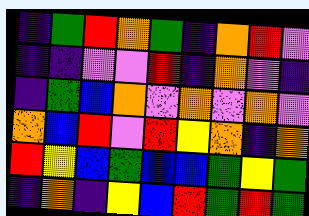[["indigo", "green", "red", "orange", "green", "indigo", "orange", "red", "violet"], ["indigo", "indigo", "violet", "violet", "red", "indigo", "orange", "violet", "indigo"], ["indigo", "green", "blue", "orange", "violet", "orange", "violet", "orange", "violet"], ["orange", "blue", "red", "violet", "red", "yellow", "orange", "indigo", "orange"], ["red", "yellow", "blue", "green", "blue", "blue", "green", "yellow", "green"], ["indigo", "orange", "indigo", "yellow", "blue", "red", "green", "red", "green"]]